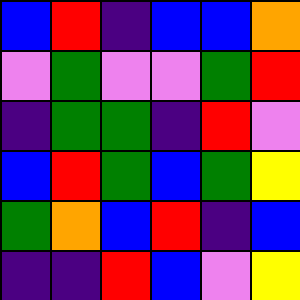[["blue", "red", "indigo", "blue", "blue", "orange"], ["violet", "green", "violet", "violet", "green", "red"], ["indigo", "green", "green", "indigo", "red", "violet"], ["blue", "red", "green", "blue", "green", "yellow"], ["green", "orange", "blue", "red", "indigo", "blue"], ["indigo", "indigo", "red", "blue", "violet", "yellow"]]